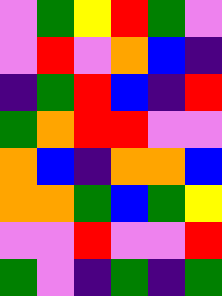[["violet", "green", "yellow", "red", "green", "violet"], ["violet", "red", "violet", "orange", "blue", "indigo"], ["indigo", "green", "red", "blue", "indigo", "red"], ["green", "orange", "red", "red", "violet", "violet"], ["orange", "blue", "indigo", "orange", "orange", "blue"], ["orange", "orange", "green", "blue", "green", "yellow"], ["violet", "violet", "red", "violet", "violet", "red"], ["green", "violet", "indigo", "green", "indigo", "green"]]